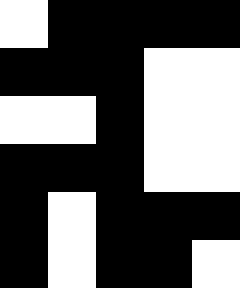[["white", "black", "black", "black", "black"], ["black", "black", "black", "white", "white"], ["white", "white", "black", "white", "white"], ["black", "black", "black", "white", "white"], ["black", "white", "black", "black", "black"], ["black", "white", "black", "black", "white"]]